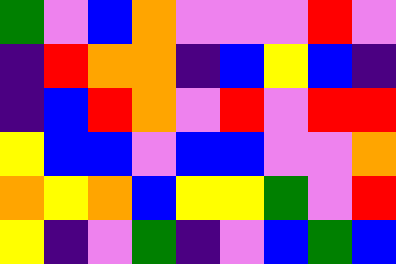[["green", "violet", "blue", "orange", "violet", "violet", "violet", "red", "violet"], ["indigo", "red", "orange", "orange", "indigo", "blue", "yellow", "blue", "indigo"], ["indigo", "blue", "red", "orange", "violet", "red", "violet", "red", "red"], ["yellow", "blue", "blue", "violet", "blue", "blue", "violet", "violet", "orange"], ["orange", "yellow", "orange", "blue", "yellow", "yellow", "green", "violet", "red"], ["yellow", "indigo", "violet", "green", "indigo", "violet", "blue", "green", "blue"]]